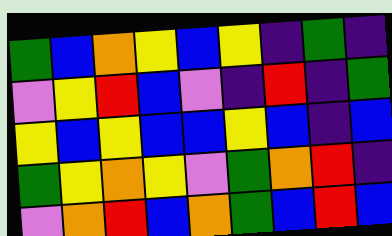[["green", "blue", "orange", "yellow", "blue", "yellow", "indigo", "green", "indigo"], ["violet", "yellow", "red", "blue", "violet", "indigo", "red", "indigo", "green"], ["yellow", "blue", "yellow", "blue", "blue", "yellow", "blue", "indigo", "blue"], ["green", "yellow", "orange", "yellow", "violet", "green", "orange", "red", "indigo"], ["violet", "orange", "red", "blue", "orange", "green", "blue", "red", "blue"]]